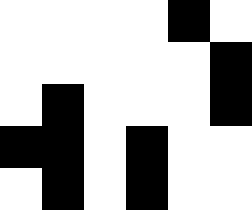[["white", "white", "white", "white", "black", "white"], ["white", "white", "white", "white", "white", "black"], ["white", "black", "white", "white", "white", "black"], ["black", "black", "white", "black", "white", "white"], ["white", "black", "white", "black", "white", "white"]]